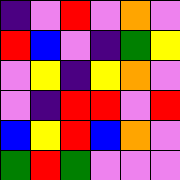[["indigo", "violet", "red", "violet", "orange", "violet"], ["red", "blue", "violet", "indigo", "green", "yellow"], ["violet", "yellow", "indigo", "yellow", "orange", "violet"], ["violet", "indigo", "red", "red", "violet", "red"], ["blue", "yellow", "red", "blue", "orange", "violet"], ["green", "red", "green", "violet", "violet", "violet"]]